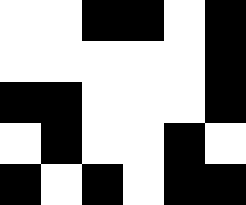[["white", "white", "black", "black", "white", "black"], ["white", "white", "white", "white", "white", "black"], ["black", "black", "white", "white", "white", "black"], ["white", "black", "white", "white", "black", "white"], ["black", "white", "black", "white", "black", "black"]]